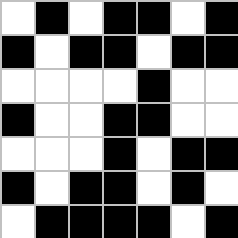[["white", "black", "white", "black", "black", "white", "black"], ["black", "white", "black", "black", "white", "black", "black"], ["white", "white", "white", "white", "black", "white", "white"], ["black", "white", "white", "black", "black", "white", "white"], ["white", "white", "white", "black", "white", "black", "black"], ["black", "white", "black", "black", "white", "black", "white"], ["white", "black", "black", "black", "black", "white", "black"]]